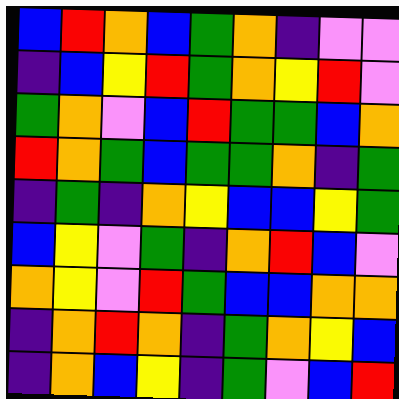[["blue", "red", "orange", "blue", "green", "orange", "indigo", "violet", "violet"], ["indigo", "blue", "yellow", "red", "green", "orange", "yellow", "red", "violet"], ["green", "orange", "violet", "blue", "red", "green", "green", "blue", "orange"], ["red", "orange", "green", "blue", "green", "green", "orange", "indigo", "green"], ["indigo", "green", "indigo", "orange", "yellow", "blue", "blue", "yellow", "green"], ["blue", "yellow", "violet", "green", "indigo", "orange", "red", "blue", "violet"], ["orange", "yellow", "violet", "red", "green", "blue", "blue", "orange", "orange"], ["indigo", "orange", "red", "orange", "indigo", "green", "orange", "yellow", "blue"], ["indigo", "orange", "blue", "yellow", "indigo", "green", "violet", "blue", "red"]]